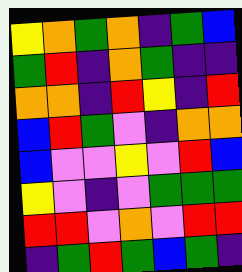[["yellow", "orange", "green", "orange", "indigo", "green", "blue"], ["green", "red", "indigo", "orange", "green", "indigo", "indigo"], ["orange", "orange", "indigo", "red", "yellow", "indigo", "red"], ["blue", "red", "green", "violet", "indigo", "orange", "orange"], ["blue", "violet", "violet", "yellow", "violet", "red", "blue"], ["yellow", "violet", "indigo", "violet", "green", "green", "green"], ["red", "red", "violet", "orange", "violet", "red", "red"], ["indigo", "green", "red", "green", "blue", "green", "indigo"]]